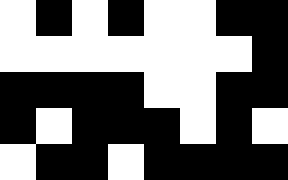[["white", "black", "white", "black", "white", "white", "black", "black"], ["white", "white", "white", "white", "white", "white", "white", "black"], ["black", "black", "black", "black", "white", "white", "black", "black"], ["black", "white", "black", "black", "black", "white", "black", "white"], ["white", "black", "black", "white", "black", "black", "black", "black"]]